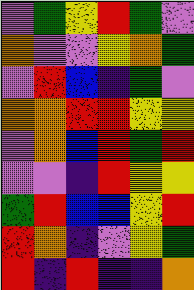[["violet", "green", "yellow", "red", "green", "violet"], ["orange", "violet", "violet", "yellow", "orange", "green"], ["violet", "red", "blue", "indigo", "green", "violet"], ["orange", "orange", "red", "red", "yellow", "yellow"], ["violet", "orange", "blue", "red", "green", "red"], ["violet", "violet", "indigo", "red", "yellow", "yellow"], ["green", "red", "blue", "blue", "yellow", "red"], ["red", "orange", "indigo", "violet", "yellow", "green"], ["red", "indigo", "red", "indigo", "indigo", "orange"]]